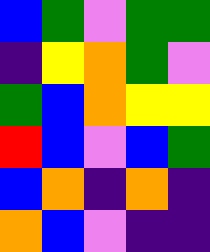[["blue", "green", "violet", "green", "green"], ["indigo", "yellow", "orange", "green", "violet"], ["green", "blue", "orange", "yellow", "yellow"], ["red", "blue", "violet", "blue", "green"], ["blue", "orange", "indigo", "orange", "indigo"], ["orange", "blue", "violet", "indigo", "indigo"]]